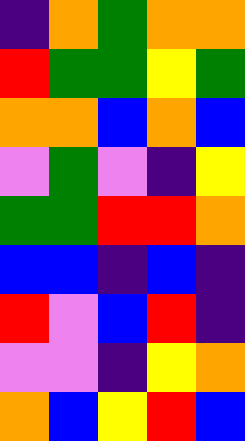[["indigo", "orange", "green", "orange", "orange"], ["red", "green", "green", "yellow", "green"], ["orange", "orange", "blue", "orange", "blue"], ["violet", "green", "violet", "indigo", "yellow"], ["green", "green", "red", "red", "orange"], ["blue", "blue", "indigo", "blue", "indigo"], ["red", "violet", "blue", "red", "indigo"], ["violet", "violet", "indigo", "yellow", "orange"], ["orange", "blue", "yellow", "red", "blue"]]